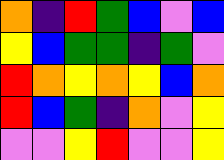[["orange", "indigo", "red", "green", "blue", "violet", "blue"], ["yellow", "blue", "green", "green", "indigo", "green", "violet"], ["red", "orange", "yellow", "orange", "yellow", "blue", "orange"], ["red", "blue", "green", "indigo", "orange", "violet", "yellow"], ["violet", "violet", "yellow", "red", "violet", "violet", "yellow"]]